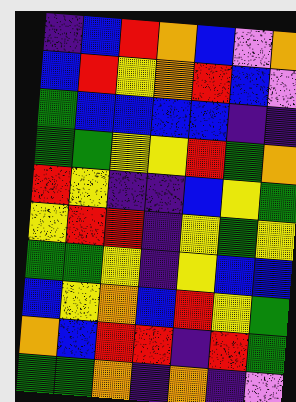[["indigo", "blue", "red", "orange", "blue", "violet", "orange"], ["blue", "red", "yellow", "orange", "red", "blue", "violet"], ["green", "blue", "blue", "blue", "blue", "indigo", "indigo"], ["green", "green", "yellow", "yellow", "red", "green", "orange"], ["red", "yellow", "indigo", "indigo", "blue", "yellow", "green"], ["yellow", "red", "red", "indigo", "yellow", "green", "yellow"], ["green", "green", "yellow", "indigo", "yellow", "blue", "blue"], ["blue", "yellow", "orange", "blue", "red", "yellow", "green"], ["orange", "blue", "red", "red", "indigo", "red", "green"], ["green", "green", "orange", "indigo", "orange", "indigo", "violet"]]